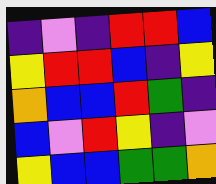[["indigo", "violet", "indigo", "red", "red", "blue"], ["yellow", "red", "red", "blue", "indigo", "yellow"], ["orange", "blue", "blue", "red", "green", "indigo"], ["blue", "violet", "red", "yellow", "indigo", "violet"], ["yellow", "blue", "blue", "green", "green", "orange"]]